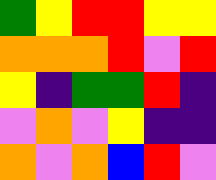[["green", "yellow", "red", "red", "yellow", "yellow"], ["orange", "orange", "orange", "red", "violet", "red"], ["yellow", "indigo", "green", "green", "red", "indigo"], ["violet", "orange", "violet", "yellow", "indigo", "indigo"], ["orange", "violet", "orange", "blue", "red", "violet"]]